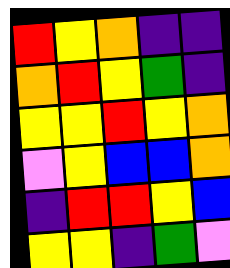[["red", "yellow", "orange", "indigo", "indigo"], ["orange", "red", "yellow", "green", "indigo"], ["yellow", "yellow", "red", "yellow", "orange"], ["violet", "yellow", "blue", "blue", "orange"], ["indigo", "red", "red", "yellow", "blue"], ["yellow", "yellow", "indigo", "green", "violet"]]